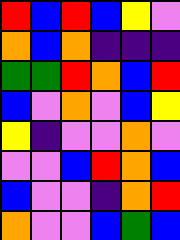[["red", "blue", "red", "blue", "yellow", "violet"], ["orange", "blue", "orange", "indigo", "indigo", "indigo"], ["green", "green", "red", "orange", "blue", "red"], ["blue", "violet", "orange", "violet", "blue", "yellow"], ["yellow", "indigo", "violet", "violet", "orange", "violet"], ["violet", "violet", "blue", "red", "orange", "blue"], ["blue", "violet", "violet", "indigo", "orange", "red"], ["orange", "violet", "violet", "blue", "green", "blue"]]